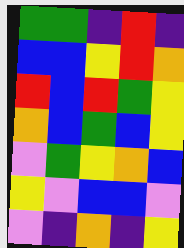[["green", "green", "indigo", "red", "indigo"], ["blue", "blue", "yellow", "red", "orange"], ["red", "blue", "red", "green", "yellow"], ["orange", "blue", "green", "blue", "yellow"], ["violet", "green", "yellow", "orange", "blue"], ["yellow", "violet", "blue", "blue", "violet"], ["violet", "indigo", "orange", "indigo", "yellow"]]